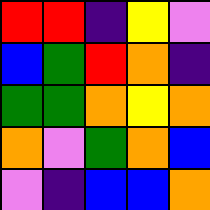[["red", "red", "indigo", "yellow", "violet"], ["blue", "green", "red", "orange", "indigo"], ["green", "green", "orange", "yellow", "orange"], ["orange", "violet", "green", "orange", "blue"], ["violet", "indigo", "blue", "blue", "orange"]]